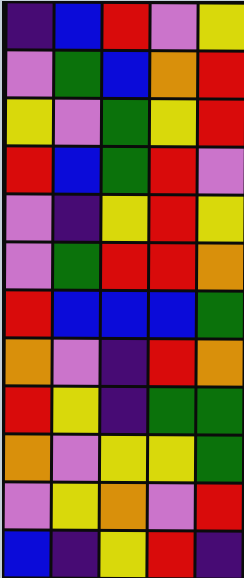[["indigo", "blue", "red", "violet", "yellow"], ["violet", "green", "blue", "orange", "red"], ["yellow", "violet", "green", "yellow", "red"], ["red", "blue", "green", "red", "violet"], ["violet", "indigo", "yellow", "red", "yellow"], ["violet", "green", "red", "red", "orange"], ["red", "blue", "blue", "blue", "green"], ["orange", "violet", "indigo", "red", "orange"], ["red", "yellow", "indigo", "green", "green"], ["orange", "violet", "yellow", "yellow", "green"], ["violet", "yellow", "orange", "violet", "red"], ["blue", "indigo", "yellow", "red", "indigo"]]